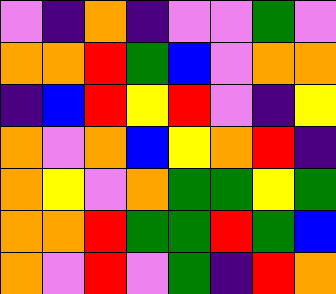[["violet", "indigo", "orange", "indigo", "violet", "violet", "green", "violet"], ["orange", "orange", "red", "green", "blue", "violet", "orange", "orange"], ["indigo", "blue", "red", "yellow", "red", "violet", "indigo", "yellow"], ["orange", "violet", "orange", "blue", "yellow", "orange", "red", "indigo"], ["orange", "yellow", "violet", "orange", "green", "green", "yellow", "green"], ["orange", "orange", "red", "green", "green", "red", "green", "blue"], ["orange", "violet", "red", "violet", "green", "indigo", "red", "orange"]]